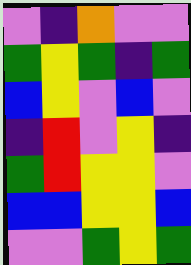[["violet", "indigo", "orange", "violet", "violet"], ["green", "yellow", "green", "indigo", "green"], ["blue", "yellow", "violet", "blue", "violet"], ["indigo", "red", "violet", "yellow", "indigo"], ["green", "red", "yellow", "yellow", "violet"], ["blue", "blue", "yellow", "yellow", "blue"], ["violet", "violet", "green", "yellow", "green"]]